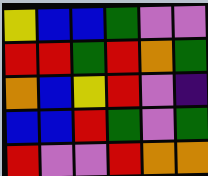[["yellow", "blue", "blue", "green", "violet", "violet"], ["red", "red", "green", "red", "orange", "green"], ["orange", "blue", "yellow", "red", "violet", "indigo"], ["blue", "blue", "red", "green", "violet", "green"], ["red", "violet", "violet", "red", "orange", "orange"]]